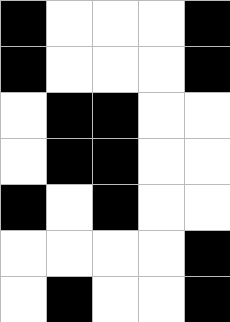[["black", "white", "white", "white", "black"], ["black", "white", "white", "white", "black"], ["white", "black", "black", "white", "white"], ["white", "black", "black", "white", "white"], ["black", "white", "black", "white", "white"], ["white", "white", "white", "white", "black"], ["white", "black", "white", "white", "black"]]